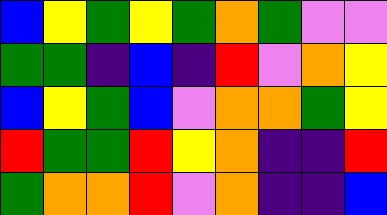[["blue", "yellow", "green", "yellow", "green", "orange", "green", "violet", "violet"], ["green", "green", "indigo", "blue", "indigo", "red", "violet", "orange", "yellow"], ["blue", "yellow", "green", "blue", "violet", "orange", "orange", "green", "yellow"], ["red", "green", "green", "red", "yellow", "orange", "indigo", "indigo", "red"], ["green", "orange", "orange", "red", "violet", "orange", "indigo", "indigo", "blue"]]